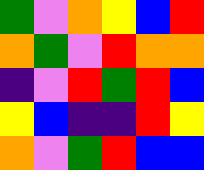[["green", "violet", "orange", "yellow", "blue", "red"], ["orange", "green", "violet", "red", "orange", "orange"], ["indigo", "violet", "red", "green", "red", "blue"], ["yellow", "blue", "indigo", "indigo", "red", "yellow"], ["orange", "violet", "green", "red", "blue", "blue"]]